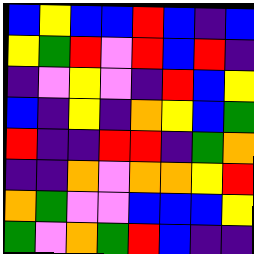[["blue", "yellow", "blue", "blue", "red", "blue", "indigo", "blue"], ["yellow", "green", "red", "violet", "red", "blue", "red", "indigo"], ["indigo", "violet", "yellow", "violet", "indigo", "red", "blue", "yellow"], ["blue", "indigo", "yellow", "indigo", "orange", "yellow", "blue", "green"], ["red", "indigo", "indigo", "red", "red", "indigo", "green", "orange"], ["indigo", "indigo", "orange", "violet", "orange", "orange", "yellow", "red"], ["orange", "green", "violet", "violet", "blue", "blue", "blue", "yellow"], ["green", "violet", "orange", "green", "red", "blue", "indigo", "indigo"]]